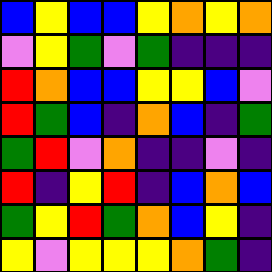[["blue", "yellow", "blue", "blue", "yellow", "orange", "yellow", "orange"], ["violet", "yellow", "green", "violet", "green", "indigo", "indigo", "indigo"], ["red", "orange", "blue", "blue", "yellow", "yellow", "blue", "violet"], ["red", "green", "blue", "indigo", "orange", "blue", "indigo", "green"], ["green", "red", "violet", "orange", "indigo", "indigo", "violet", "indigo"], ["red", "indigo", "yellow", "red", "indigo", "blue", "orange", "blue"], ["green", "yellow", "red", "green", "orange", "blue", "yellow", "indigo"], ["yellow", "violet", "yellow", "yellow", "yellow", "orange", "green", "indigo"]]